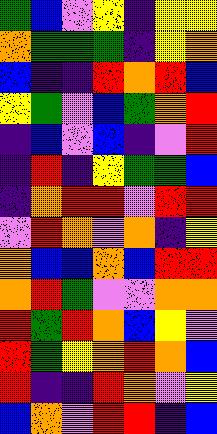[["green", "blue", "violet", "yellow", "indigo", "yellow", "yellow"], ["orange", "green", "green", "green", "indigo", "yellow", "orange"], ["blue", "indigo", "indigo", "red", "orange", "red", "blue"], ["yellow", "green", "violet", "blue", "green", "orange", "red"], ["indigo", "blue", "violet", "blue", "indigo", "violet", "red"], ["indigo", "red", "indigo", "yellow", "green", "green", "blue"], ["indigo", "orange", "red", "red", "violet", "red", "red"], ["violet", "red", "orange", "violet", "orange", "indigo", "yellow"], ["orange", "blue", "blue", "orange", "blue", "red", "red"], ["orange", "red", "green", "violet", "violet", "orange", "orange"], ["red", "green", "red", "orange", "blue", "yellow", "violet"], ["red", "green", "yellow", "orange", "red", "orange", "blue"], ["red", "indigo", "indigo", "red", "orange", "violet", "yellow"], ["blue", "orange", "violet", "red", "red", "indigo", "blue"]]